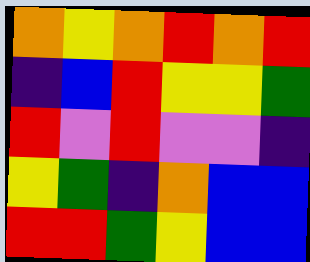[["orange", "yellow", "orange", "red", "orange", "red"], ["indigo", "blue", "red", "yellow", "yellow", "green"], ["red", "violet", "red", "violet", "violet", "indigo"], ["yellow", "green", "indigo", "orange", "blue", "blue"], ["red", "red", "green", "yellow", "blue", "blue"]]